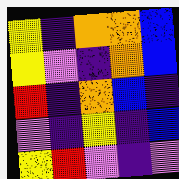[["yellow", "indigo", "orange", "orange", "blue"], ["yellow", "violet", "indigo", "orange", "blue"], ["red", "indigo", "orange", "blue", "indigo"], ["violet", "indigo", "yellow", "indigo", "blue"], ["yellow", "red", "violet", "indigo", "violet"]]